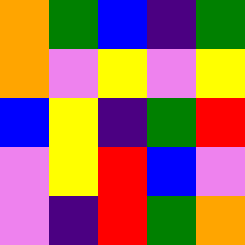[["orange", "green", "blue", "indigo", "green"], ["orange", "violet", "yellow", "violet", "yellow"], ["blue", "yellow", "indigo", "green", "red"], ["violet", "yellow", "red", "blue", "violet"], ["violet", "indigo", "red", "green", "orange"]]